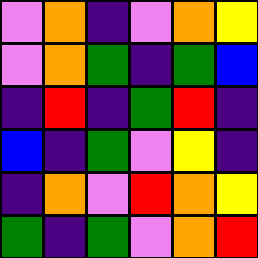[["violet", "orange", "indigo", "violet", "orange", "yellow"], ["violet", "orange", "green", "indigo", "green", "blue"], ["indigo", "red", "indigo", "green", "red", "indigo"], ["blue", "indigo", "green", "violet", "yellow", "indigo"], ["indigo", "orange", "violet", "red", "orange", "yellow"], ["green", "indigo", "green", "violet", "orange", "red"]]